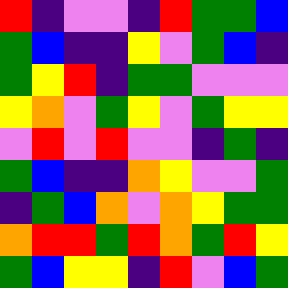[["red", "indigo", "violet", "violet", "indigo", "red", "green", "green", "blue"], ["green", "blue", "indigo", "indigo", "yellow", "violet", "green", "blue", "indigo"], ["green", "yellow", "red", "indigo", "green", "green", "violet", "violet", "violet"], ["yellow", "orange", "violet", "green", "yellow", "violet", "green", "yellow", "yellow"], ["violet", "red", "violet", "red", "violet", "violet", "indigo", "green", "indigo"], ["green", "blue", "indigo", "indigo", "orange", "yellow", "violet", "violet", "green"], ["indigo", "green", "blue", "orange", "violet", "orange", "yellow", "green", "green"], ["orange", "red", "red", "green", "red", "orange", "green", "red", "yellow"], ["green", "blue", "yellow", "yellow", "indigo", "red", "violet", "blue", "green"]]